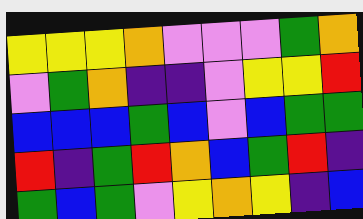[["yellow", "yellow", "yellow", "orange", "violet", "violet", "violet", "green", "orange"], ["violet", "green", "orange", "indigo", "indigo", "violet", "yellow", "yellow", "red"], ["blue", "blue", "blue", "green", "blue", "violet", "blue", "green", "green"], ["red", "indigo", "green", "red", "orange", "blue", "green", "red", "indigo"], ["green", "blue", "green", "violet", "yellow", "orange", "yellow", "indigo", "blue"]]